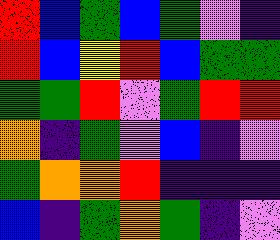[["red", "blue", "green", "blue", "green", "violet", "indigo"], ["red", "blue", "yellow", "red", "blue", "green", "green"], ["green", "green", "red", "violet", "green", "red", "red"], ["orange", "indigo", "green", "violet", "blue", "indigo", "violet"], ["green", "orange", "orange", "red", "indigo", "indigo", "indigo"], ["blue", "indigo", "green", "orange", "green", "indigo", "violet"]]